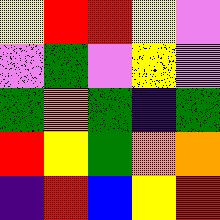[["yellow", "red", "red", "yellow", "violet"], ["violet", "green", "violet", "yellow", "violet"], ["green", "orange", "green", "indigo", "green"], ["red", "yellow", "green", "orange", "orange"], ["indigo", "red", "blue", "yellow", "red"]]